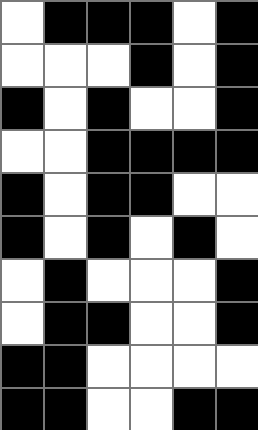[["white", "black", "black", "black", "white", "black"], ["white", "white", "white", "black", "white", "black"], ["black", "white", "black", "white", "white", "black"], ["white", "white", "black", "black", "black", "black"], ["black", "white", "black", "black", "white", "white"], ["black", "white", "black", "white", "black", "white"], ["white", "black", "white", "white", "white", "black"], ["white", "black", "black", "white", "white", "black"], ["black", "black", "white", "white", "white", "white"], ["black", "black", "white", "white", "black", "black"]]